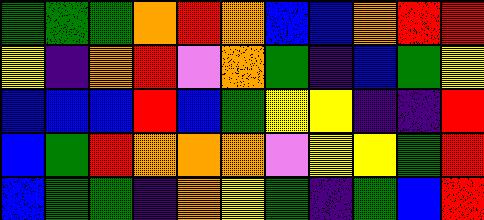[["green", "green", "green", "orange", "red", "orange", "blue", "blue", "orange", "red", "red"], ["yellow", "indigo", "orange", "red", "violet", "orange", "green", "indigo", "blue", "green", "yellow"], ["blue", "blue", "blue", "red", "blue", "green", "yellow", "yellow", "indigo", "indigo", "red"], ["blue", "green", "red", "orange", "orange", "orange", "violet", "yellow", "yellow", "green", "red"], ["blue", "green", "green", "indigo", "orange", "yellow", "green", "indigo", "green", "blue", "red"]]